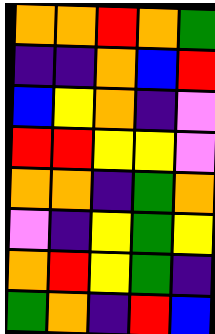[["orange", "orange", "red", "orange", "green"], ["indigo", "indigo", "orange", "blue", "red"], ["blue", "yellow", "orange", "indigo", "violet"], ["red", "red", "yellow", "yellow", "violet"], ["orange", "orange", "indigo", "green", "orange"], ["violet", "indigo", "yellow", "green", "yellow"], ["orange", "red", "yellow", "green", "indigo"], ["green", "orange", "indigo", "red", "blue"]]